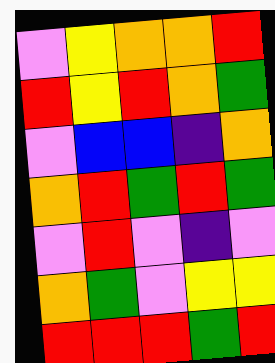[["violet", "yellow", "orange", "orange", "red"], ["red", "yellow", "red", "orange", "green"], ["violet", "blue", "blue", "indigo", "orange"], ["orange", "red", "green", "red", "green"], ["violet", "red", "violet", "indigo", "violet"], ["orange", "green", "violet", "yellow", "yellow"], ["red", "red", "red", "green", "red"]]